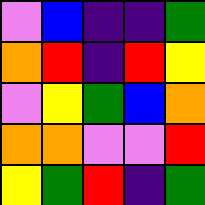[["violet", "blue", "indigo", "indigo", "green"], ["orange", "red", "indigo", "red", "yellow"], ["violet", "yellow", "green", "blue", "orange"], ["orange", "orange", "violet", "violet", "red"], ["yellow", "green", "red", "indigo", "green"]]